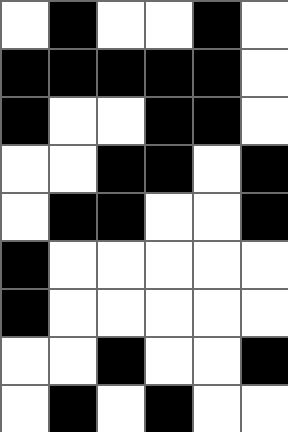[["white", "black", "white", "white", "black", "white"], ["black", "black", "black", "black", "black", "white"], ["black", "white", "white", "black", "black", "white"], ["white", "white", "black", "black", "white", "black"], ["white", "black", "black", "white", "white", "black"], ["black", "white", "white", "white", "white", "white"], ["black", "white", "white", "white", "white", "white"], ["white", "white", "black", "white", "white", "black"], ["white", "black", "white", "black", "white", "white"]]